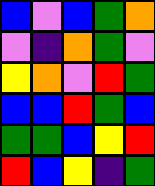[["blue", "violet", "blue", "green", "orange"], ["violet", "indigo", "orange", "green", "violet"], ["yellow", "orange", "violet", "red", "green"], ["blue", "blue", "red", "green", "blue"], ["green", "green", "blue", "yellow", "red"], ["red", "blue", "yellow", "indigo", "green"]]